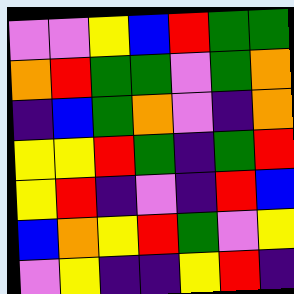[["violet", "violet", "yellow", "blue", "red", "green", "green"], ["orange", "red", "green", "green", "violet", "green", "orange"], ["indigo", "blue", "green", "orange", "violet", "indigo", "orange"], ["yellow", "yellow", "red", "green", "indigo", "green", "red"], ["yellow", "red", "indigo", "violet", "indigo", "red", "blue"], ["blue", "orange", "yellow", "red", "green", "violet", "yellow"], ["violet", "yellow", "indigo", "indigo", "yellow", "red", "indigo"]]